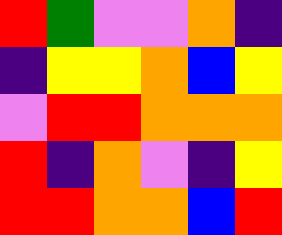[["red", "green", "violet", "violet", "orange", "indigo"], ["indigo", "yellow", "yellow", "orange", "blue", "yellow"], ["violet", "red", "red", "orange", "orange", "orange"], ["red", "indigo", "orange", "violet", "indigo", "yellow"], ["red", "red", "orange", "orange", "blue", "red"]]